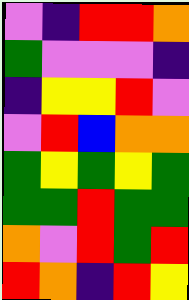[["violet", "indigo", "red", "red", "orange"], ["green", "violet", "violet", "violet", "indigo"], ["indigo", "yellow", "yellow", "red", "violet"], ["violet", "red", "blue", "orange", "orange"], ["green", "yellow", "green", "yellow", "green"], ["green", "green", "red", "green", "green"], ["orange", "violet", "red", "green", "red"], ["red", "orange", "indigo", "red", "yellow"]]